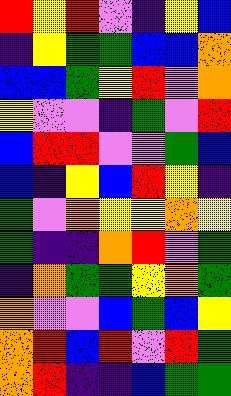[["red", "yellow", "red", "violet", "indigo", "yellow", "blue"], ["indigo", "yellow", "green", "green", "blue", "blue", "orange"], ["blue", "blue", "green", "yellow", "red", "violet", "orange"], ["yellow", "violet", "violet", "indigo", "green", "violet", "red"], ["blue", "red", "red", "violet", "violet", "green", "blue"], ["blue", "indigo", "yellow", "blue", "red", "yellow", "indigo"], ["green", "violet", "orange", "yellow", "yellow", "orange", "yellow"], ["green", "indigo", "indigo", "orange", "red", "violet", "green"], ["indigo", "orange", "green", "green", "yellow", "orange", "green"], ["orange", "violet", "violet", "blue", "green", "blue", "yellow"], ["orange", "red", "blue", "red", "violet", "red", "green"], ["orange", "red", "indigo", "indigo", "blue", "green", "green"]]